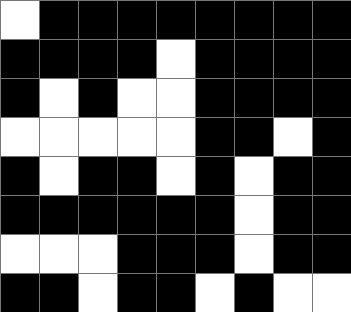[["white", "black", "black", "black", "black", "black", "black", "black", "black"], ["black", "black", "black", "black", "white", "black", "black", "black", "black"], ["black", "white", "black", "white", "white", "black", "black", "black", "black"], ["white", "white", "white", "white", "white", "black", "black", "white", "black"], ["black", "white", "black", "black", "white", "black", "white", "black", "black"], ["black", "black", "black", "black", "black", "black", "white", "black", "black"], ["white", "white", "white", "black", "black", "black", "white", "black", "black"], ["black", "black", "white", "black", "black", "white", "black", "white", "white"]]